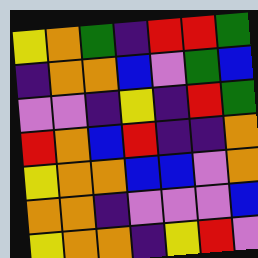[["yellow", "orange", "green", "indigo", "red", "red", "green"], ["indigo", "orange", "orange", "blue", "violet", "green", "blue"], ["violet", "violet", "indigo", "yellow", "indigo", "red", "green"], ["red", "orange", "blue", "red", "indigo", "indigo", "orange"], ["yellow", "orange", "orange", "blue", "blue", "violet", "orange"], ["orange", "orange", "indigo", "violet", "violet", "violet", "blue"], ["yellow", "orange", "orange", "indigo", "yellow", "red", "violet"]]